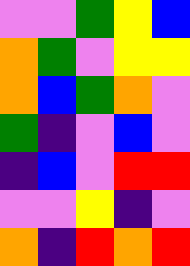[["violet", "violet", "green", "yellow", "blue"], ["orange", "green", "violet", "yellow", "yellow"], ["orange", "blue", "green", "orange", "violet"], ["green", "indigo", "violet", "blue", "violet"], ["indigo", "blue", "violet", "red", "red"], ["violet", "violet", "yellow", "indigo", "violet"], ["orange", "indigo", "red", "orange", "red"]]